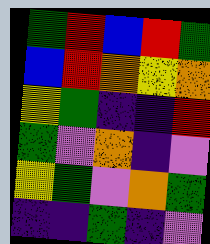[["green", "red", "blue", "red", "green"], ["blue", "red", "orange", "yellow", "orange"], ["yellow", "green", "indigo", "indigo", "red"], ["green", "violet", "orange", "indigo", "violet"], ["yellow", "green", "violet", "orange", "green"], ["indigo", "indigo", "green", "indigo", "violet"]]